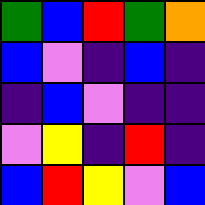[["green", "blue", "red", "green", "orange"], ["blue", "violet", "indigo", "blue", "indigo"], ["indigo", "blue", "violet", "indigo", "indigo"], ["violet", "yellow", "indigo", "red", "indigo"], ["blue", "red", "yellow", "violet", "blue"]]